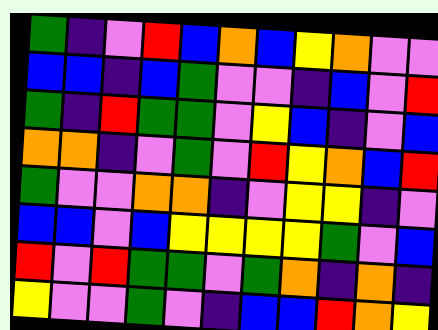[["green", "indigo", "violet", "red", "blue", "orange", "blue", "yellow", "orange", "violet", "violet"], ["blue", "blue", "indigo", "blue", "green", "violet", "violet", "indigo", "blue", "violet", "red"], ["green", "indigo", "red", "green", "green", "violet", "yellow", "blue", "indigo", "violet", "blue"], ["orange", "orange", "indigo", "violet", "green", "violet", "red", "yellow", "orange", "blue", "red"], ["green", "violet", "violet", "orange", "orange", "indigo", "violet", "yellow", "yellow", "indigo", "violet"], ["blue", "blue", "violet", "blue", "yellow", "yellow", "yellow", "yellow", "green", "violet", "blue"], ["red", "violet", "red", "green", "green", "violet", "green", "orange", "indigo", "orange", "indigo"], ["yellow", "violet", "violet", "green", "violet", "indigo", "blue", "blue", "red", "orange", "yellow"]]